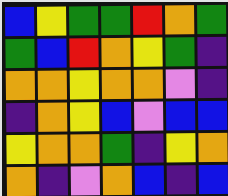[["blue", "yellow", "green", "green", "red", "orange", "green"], ["green", "blue", "red", "orange", "yellow", "green", "indigo"], ["orange", "orange", "yellow", "orange", "orange", "violet", "indigo"], ["indigo", "orange", "yellow", "blue", "violet", "blue", "blue"], ["yellow", "orange", "orange", "green", "indigo", "yellow", "orange"], ["orange", "indigo", "violet", "orange", "blue", "indigo", "blue"]]